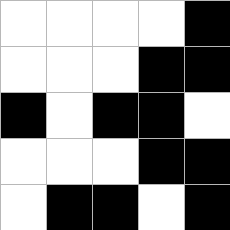[["white", "white", "white", "white", "black"], ["white", "white", "white", "black", "black"], ["black", "white", "black", "black", "white"], ["white", "white", "white", "black", "black"], ["white", "black", "black", "white", "black"]]